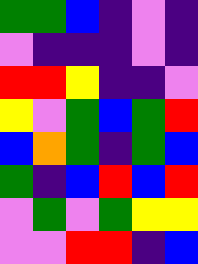[["green", "green", "blue", "indigo", "violet", "indigo"], ["violet", "indigo", "indigo", "indigo", "violet", "indigo"], ["red", "red", "yellow", "indigo", "indigo", "violet"], ["yellow", "violet", "green", "blue", "green", "red"], ["blue", "orange", "green", "indigo", "green", "blue"], ["green", "indigo", "blue", "red", "blue", "red"], ["violet", "green", "violet", "green", "yellow", "yellow"], ["violet", "violet", "red", "red", "indigo", "blue"]]